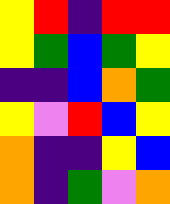[["yellow", "red", "indigo", "red", "red"], ["yellow", "green", "blue", "green", "yellow"], ["indigo", "indigo", "blue", "orange", "green"], ["yellow", "violet", "red", "blue", "yellow"], ["orange", "indigo", "indigo", "yellow", "blue"], ["orange", "indigo", "green", "violet", "orange"]]